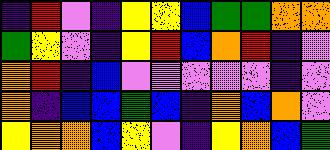[["indigo", "red", "violet", "indigo", "yellow", "yellow", "blue", "green", "green", "orange", "orange"], ["green", "yellow", "violet", "indigo", "yellow", "red", "blue", "orange", "red", "indigo", "violet"], ["orange", "red", "indigo", "blue", "violet", "violet", "violet", "violet", "violet", "indigo", "violet"], ["orange", "indigo", "blue", "blue", "green", "blue", "indigo", "orange", "blue", "orange", "violet"], ["yellow", "orange", "orange", "blue", "yellow", "violet", "indigo", "yellow", "orange", "blue", "green"]]